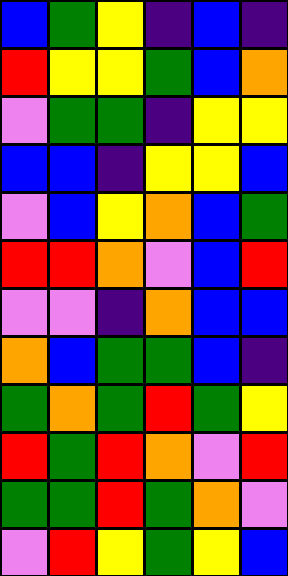[["blue", "green", "yellow", "indigo", "blue", "indigo"], ["red", "yellow", "yellow", "green", "blue", "orange"], ["violet", "green", "green", "indigo", "yellow", "yellow"], ["blue", "blue", "indigo", "yellow", "yellow", "blue"], ["violet", "blue", "yellow", "orange", "blue", "green"], ["red", "red", "orange", "violet", "blue", "red"], ["violet", "violet", "indigo", "orange", "blue", "blue"], ["orange", "blue", "green", "green", "blue", "indigo"], ["green", "orange", "green", "red", "green", "yellow"], ["red", "green", "red", "orange", "violet", "red"], ["green", "green", "red", "green", "orange", "violet"], ["violet", "red", "yellow", "green", "yellow", "blue"]]